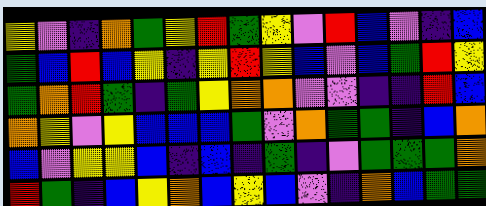[["yellow", "violet", "indigo", "orange", "green", "yellow", "red", "green", "yellow", "violet", "red", "blue", "violet", "indigo", "blue"], ["green", "blue", "red", "blue", "yellow", "indigo", "yellow", "red", "yellow", "blue", "violet", "blue", "green", "red", "yellow"], ["green", "orange", "red", "green", "indigo", "green", "yellow", "orange", "orange", "violet", "violet", "indigo", "indigo", "red", "blue"], ["orange", "yellow", "violet", "yellow", "blue", "blue", "blue", "green", "violet", "orange", "green", "green", "indigo", "blue", "orange"], ["blue", "violet", "yellow", "yellow", "blue", "indigo", "blue", "indigo", "green", "indigo", "violet", "green", "green", "green", "orange"], ["red", "green", "indigo", "blue", "yellow", "orange", "blue", "yellow", "blue", "violet", "indigo", "orange", "blue", "green", "green"]]